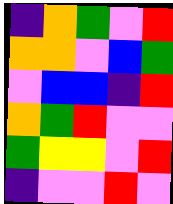[["indigo", "orange", "green", "violet", "red"], ["orange", "orange", "violet", "blue", "green"], ["violet", "blue", "blue", "indigo", "red"], ["orange", "green", "red", "violet", "violet"], ["green", "yellow", "yellow", "violet", "red"], ["indigo", "violet", "violet", "red", "violet"]]